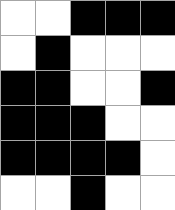[["white", "white", "black", "black", "black"], ["white", "black", "white", "white", "white"], ["black", "black", "white", "white", "black"], ["black", "black", "black", "white", "white"], ["black", "black", "black", "black", "white"], ["white", "white", "black", "white", "white"]]